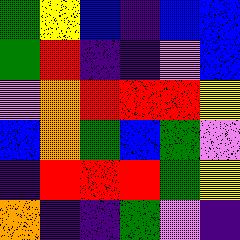[["green", "yellow", "blue", "indigo", "blue", "blue"], ["green", "red", "indigo", "indigo", "violet", "blue"], ["violet", "orange", "red", "red", "red", "yellow"], ["blue", "orange", "green", "blue", "green", "violet"], ["indigo", "red", "red", "red", "green", "yellow"], ["orange", "indigo", "indigo", "green", "violet", "indigo"]]